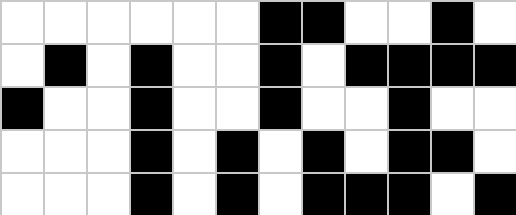[["white", "white", "white", "white", "white", "white", "black", "black", "white", "white", "black", "white"], ["white", "black", "white", "black", "white", "white", "black", "white", "black", "black", "black", "black"], ["black", "white", "white", "black", "white", "white", "black", "white", "white", "black", "white", "white"], ["white", "white", "white", "black", "white", "black", "white", "black", "white", "black", "black", "white"], ["white", "white", "white", "black", "white", "black", "white", "black", "black", "black", "white", "black"]]